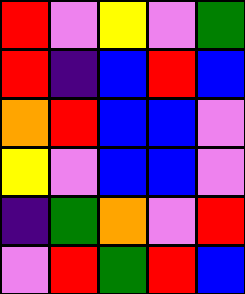[["red", "violet", "yellow", "violet", "green"], ["red", "indigo", "blue", "red", "blue"], ["orange", "red", "blue", "blue", "violet"], ["yellow", "violet", "blue", "blue", "violet"], ["indigo", "green", "orange", "violet", "red"], ["violet", "red", "green", "red", "blue"]]